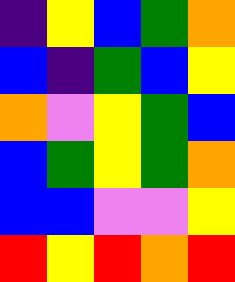[["indigo", "yellow", "blue", "green", "orange"], ["blue", "indigo", "green", "blue", "yellow"], ["orange", "violet", "yellow", "green", "blue"], ["blue", "green", "yellow", "green", "orange"], ["blue", "blue", "violet", "violet", "yellow"], ["red", "yellow", "red", "orange", "red"]]